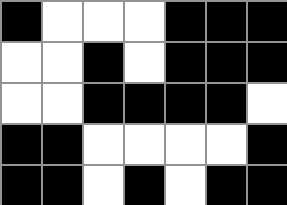[["black", "white", "white", "white", "black", "black", "black"], ["white", "white", "black", "white", "black", "black", "black"], ["white", "white", "black", "black", "black", "black", "white"], ["black", "black", "white", "white", "white", "white", "black"], ["black", "black", "white", "black", "white", "black", "black"]]